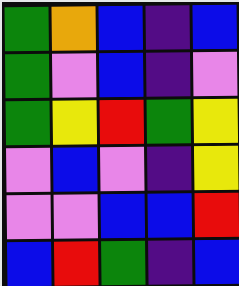[["green", "orange", "blue", "indigo", "blue"], ["green", "violet", "blue", "indigo", "violet"], ["green", "yellow", "red", "green", "yellow"], ["violet", "blue", "violet", "indigo", "yellow"], ["violet", "violet", "blue", "blue", "red"], ["blue", "red", "green", "indigo", "blue"]]